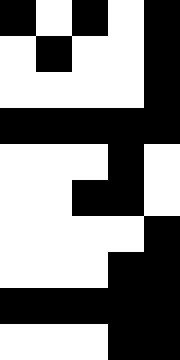[["black", "white", "black", "white", "black"], ["white", "black", "white", "white", "black"], ["white", "white", "white", "white", "black"], ["black", "black", "black", "black", "black"], ["white", "white", "white", "black", "white"], ["white", "white", "black", "black", "white"], ["white", "white", "white", "white", "black"], ["white", "white", "white", "black", "black"], ["black", "black", "black", "black", "black"], ["white", "white", "white", "black", "black"]]